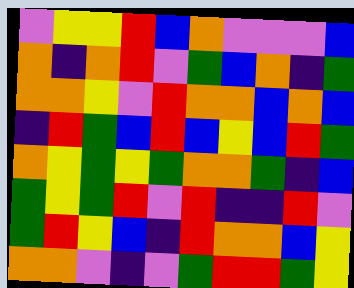[["violet", "yellow", "yellow", "red", "blue", "orange", "violet", "violet", "violet", "blue"], ["orange", "indigo", "orange", "red", "violet", "green", "blue", "orange", "indigo", "green"], ["orange", "orange", "yellow", "violet", "red", "orange", "orange", "blue", "orange", "blue"], ["indigo", "red", "green", "blue", "red", "blue", "yellow", "blue", "red", "green"], ["orange", "yellow", "green", "yellow", "green", "orange", "orange", "green", "indigo", "blue"], ["green", "yellow", "green", "red", "violet", "red", "indigo", "indigo", "red", "violet"], ["green", "red", "yellow", "blue", "indigo", "red", "orange", "orange", "blue", "yellow"], ["orange", "orange", "violet", "indigo", "violet", "green", "red", "red", "green", "yellow"]]